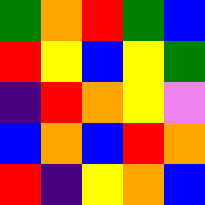[["green", "orange", "red", "green", "blue"], ["red", "yellow", "blue", "yellow", "green"], ["indigo", "red", "orange", "yellow", "violet"], ["blue", "orange", "blue", "red", "orange"], ["red", "indigo", "yellow", "orange", "blue"]]